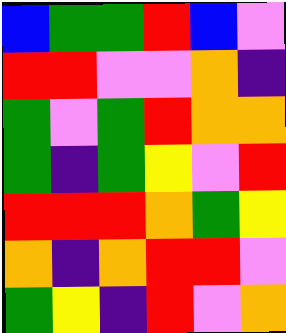[["blue", "green", "green", "red", "blue", "violet"], ["red", "red", "violet", "violet", "orange", "indigo"], ["green", "violet", "green", "red", "orange", "orange"], ["green", "indigo", "green", "yellow", "violet", "red"], ["red", "red", "red", "orange", "green", "yellow"], ["orange", "indigo", "orange", "red", "red", "violet"], ["green", "yellow", "indigo", "red", "violet", "orange"]]